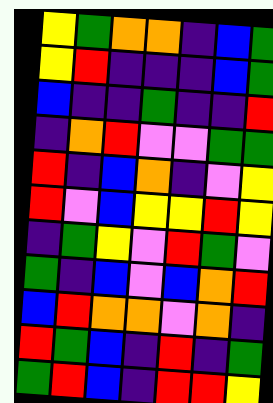[["yellow", "green", "orange", "orange", "indigo", "blue", "green"], ["yellow", "red", "indigo", "indigo", "indigo", "blue", "green"], ["blue", "indigo", "indigo", "green", "indigo", "indigo", "red"], ["indigo", "orange", "red", "violet", "violet", "green", "green"], ["red", "indigo", "blue", "orange", "indigo", "violet", "yellow"], ["red", "violet", "blue", "yellow", "yellow", "red", "yellow"], ["indigo", "green", "yellow", "violet", "red", "green", "violet"], ["green", "indigo", "blue", "violet", "blue", "orange", "red"], ["blue", "red", "orange", "orange", "violet", "orange", "indigo"], ["red", "green", "blue", "indigo", "red", "indigo", "green"], ["green", "red", "blue", "indigo", "red", "red", "yellow"]]